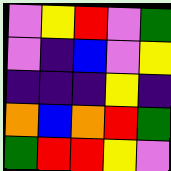[["violet", "yellow", "red", "violet", "green"], ["violet", "indigo", "blue", "violet", "yellow"], ["indigo", "indigo", "indigo", "yellow", "indigo"], ["orange", "blue", "orange", "red", "green"], ["green", "red", "red", "yellow", "violet"]]